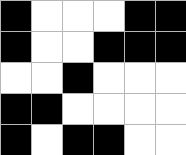[["black", "white", "white", "white", "black", "black"], ["black", "white", "white", "black", "black", "black"], ["white", "white", "black", "white", "white", "white"], ["black", "black", "white", "white", "white", "white"], ["black", "white", "black", "black", "white", "white"]]